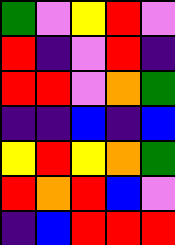[["green", "violet", "yellow", "red", "violet"], ["red", "indigo", "violet", "red", "indigo"], ["red", "red", "violet", "orange", "green"], ["indigo", "indigo", "blue", "indigo", "blue"], ["yellow", "red", "yellow", "orange", "green"], ["red", "orange", "red", "blue", "violet"], ["indigo", "blue", "red", "red", "red"]]